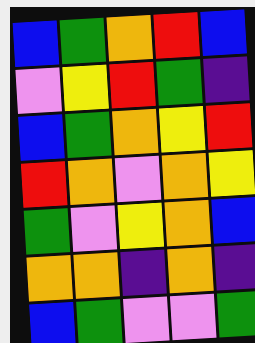[["blue", "green", "orange", "red", "blue"], ["violet", "yellow", "red", "green", "indigo"], ["blue", "green", "orange", "yellow", "red"], ["red", "orange", "violet", "orange", "yellow"], ["green", "violet", "yellow", "orange", "blue"], ["orange", "orange", "indigo", "orange", "indigo"], ["blue", "green", "violet", "violet", "green"]]